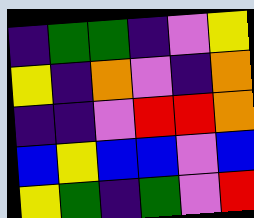[["indigo", "green", "green", "indigo", "violet", "yellow"], ["yellow", "indigo", "orange", "violet", "indigo", "orange"], ["indigo", "indigo", "violet", "red", "red", "orange"], ["blue", "yellow", "blue", "blue", "violet", "blue"], ["yellow", "green", "indigo", "green", "violet", "red"]]